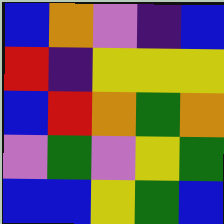[["blue", "orange", "violet", "indigo", "blue"], ["red", "indigo", "yellow", "yellow", "yellow"], ["blue", "red", "orange", "green", "orange"], ["violet", "green", "violet", "yellow", "green"], ["blue", "blue", "yellow", "green", "blue"]]